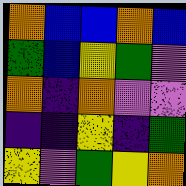[["orange", "blue", "blue", "orange", "blue"], ["green", "blue", "yellow", "green", "violet"], ["orange", "indigo", "orange", "violet", "violet"], ["indigo", "indigo", "yellow", "indigo", "green"], ["yellow", "violet", "green", "yellow", "orange"]]